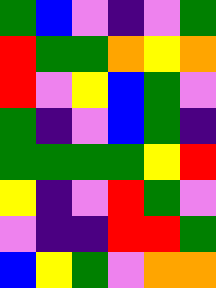[["green", "blue", "violet", "indigo", "violet", "green"], ["red", "green", "green", "orange", "yellow", "orange"], ["red", "violet", "yellow", "blue", "green", "violet"], ["green", "indigo", "violet", "blue", "green", "indigo"], ["green", "green", "green", "green", "yellow", "red"], ["yellow", "indigo", "violet", "red", "green", "violet"], ["violet", "indigo", "indigo", "red", "red", "green"], ["blue", "yellow", "green", "violet", "orange", "orange"]]